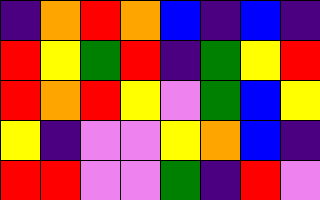[["indigo", "orange", "red", "orange", "blue", "indigo", "blue", "indigo"], ["red", "yellow", "green", "red", "indigo", "green", "yellow", "red"], ["red", "orange", "red", "yellow", "violet", "green", "blue", "yellow"], ["yellow", "indigo", "violet", "violet", "yellow", "orange", "blue", "indigo"], ["red", "red", "violet", "violet", "green", "indigo", "red", "violet"]]